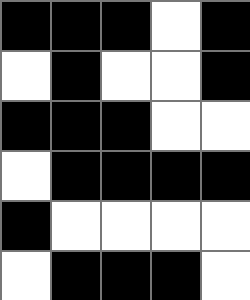[["black", "black", "black", "white", "black"], ["white", "black", "white", "white", "black"], ["black", "black", "black", "white", "white"], ["white", "black", "black", "black", "black"], ["black", "white", "white", "white", "white"], ["white", "black", "black", "black", "white"]]